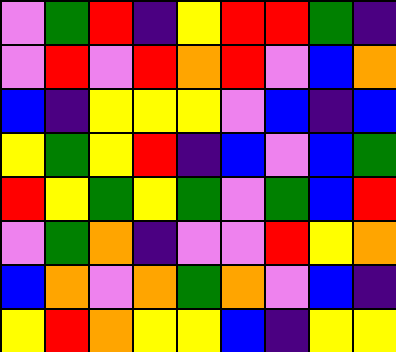[["violet", "green", "red", "indigo", "yellow", "red", "red", "green", "indigo"], ["violet", "red", "violet", "red", "orange", "red", "violet", "blue", "orange"], ["blue", "indigo", "yellow", "yellow", "yellow", "violet", "blue", "indigo", "blue"], ["yellow", "green", "yellow", "red", "indigo", "blue", "violet", "blue", "green"], ["red", "yellow", "green", "yellow", "green", "violet", "green", "blue", "red"], ["violet", "green", "orange", "indigo", "violet", "violet", "red", "yellow", "orange"], ["blue", "orange", "violet", "orange", "green", "orange", "violet", "blue", "indigo"], ["yellow", "red", "orange", "yellow", "yellow", "blue", "indigo", "yellow", "yellow"]]